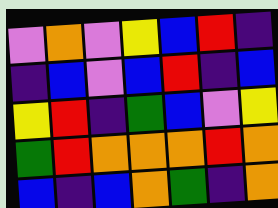[["violet", "orange", "violet", "yellow", "blue", "red", "indigo"], ["indigo", "blue", "violet", "blue", "red", "indigo", "blue"], ["yellow", "red", "indigo", "green", "blue", "violet", "yellow"], ["green", "red", "orange", "orange", "orange", "red", "orange"], ["blue", "indigo", "blue", "orange", "green", "indigo", "orange"]]